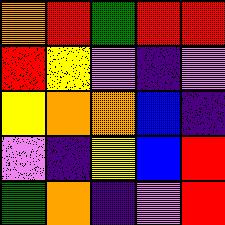[["orange", "red", "green", "red", "red"], ["red", "yellow", "violet", "indigo", "violet"], ["yellow", "orange", "orange", "blue", "indigo"], ["violet", "indigo", "yellow", "blue", "red"], ["green", "orange", "indigo", "violet", "red"]]